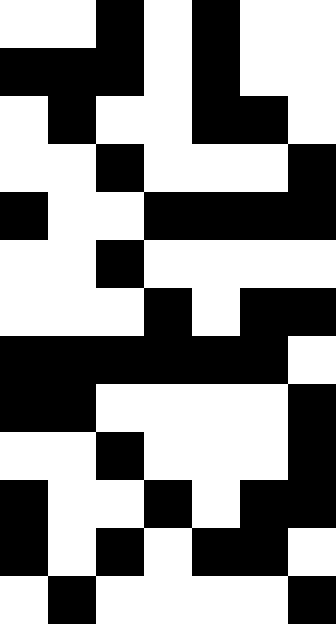[["white", "white", "black", "white", "black", "white", "white"], ["black", "black", "black", "white", "black", "white", "white"], ["white", "black", "white", "white", "black", "black", "white"], ["white", "white", "black", "white", "white", "white", "black"], ["black", "white", "white", "black", "black", "black", "black"], ["white", "white", "black", "white", "white", "white", "white"], ["white", "white", "white", "black", "white", "black", "black"], ["black", "black", "black", "black", "black", "black", "white"], ["black", "black", "white", "white", "white", "white", "black"], ["white", "white", "black", "white", "white", "white", "black"], ["black", "white", "white", "black", "white", "black", "black"], ["black", "white", "black", "white", "black", "black", "white"], ["white", "black", "white", "white", "white", "white", "black"]]